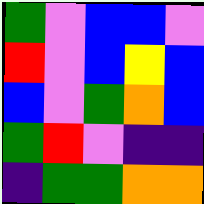[["green", "violet", "blue", "blue", "violet"], ["red", "violet", "blue", "yellow", "blue"], ["blue", "violet", "green", "orange", "blue"], ["green", "red", "violet", "indigo", "indigo"], ["indigo", "green", "green", "orange", "orange"]]